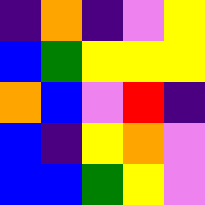[["indigo", "orange", "indigo", "violet", "yellow"], ["blue", "green", "yellow", "yellow", "yellow"], ["orange", "blue", "violet", "red", "indigo"], ["blue", "indigo", "yellow", "orange", "violet"], ["blue", "blue", "green", "yellow", "violet"]]